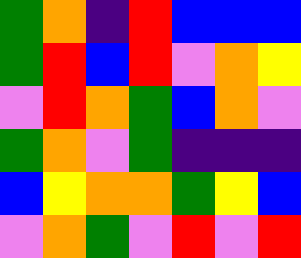[["green", "orange", "indigo", "red", "blue", "blue", "blue"], ["green", "red", "blue", "red", "violet", "orange", "yellow"], ["violet", "red", "orange", "green", "blue", "orange", "violet"], ["green", "orange", "violet", "green", "indigo", "indigo", "indigo"], ["blue", "yellow", "orange", "orange", "green", "yellow", "blue"], ["violet", "orange", "green", "violet", "red", "violet", "red"]]